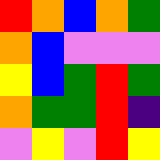[["red", "orange", "blue", "orange", "green"], ["orange", "blue", "violet", "violet", "violet"], ["yellow", "blue", "green", "red", "green"], ["orange", "green", "green", "red", "indigo"], ["violet", "yellow", "violet", "red", "yellow"]]